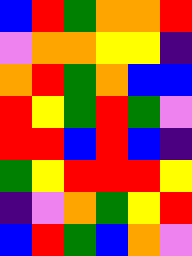[["blue", "red", "green", "orange", "orange", "red"], ["violet", "orange", "orange", "yellow", "yellow", "indigo"], ["orange", "red", "green", "orange", "blue", "blue"], ["red", "yellow", "green", "red", "green", "violet"], ["red", "red", "blue", "red", "blue", "indigo"], ["green", "yellow", "red", "red", "red", "yellow"], ["indigo", "violet", "orange", "green", "yellow", "red"], ["blue", "red", "green", "blue", "orange", "violet"]]